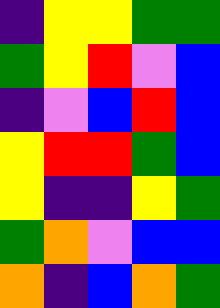[["indigo", "yellow", "yellow", "green", "green"], ["green", "yellow", "red", "violet", "blue"], ["indigo", "violet", "blue", "red", "blue"], ["yellow", "red", "red", "green", "blue"], ["yellow", "indigo", "indigo", "yellow", "green"], ["green", "orange", "violet", "blue", "blue"], ["orange", "indigo", "blue", "orange", "green"]]